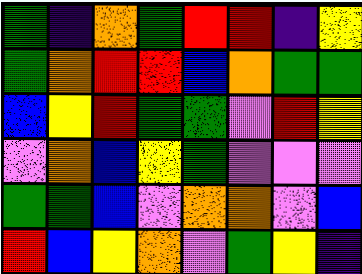[["green", "indigo", "orange", "green", "red", "red", "indigo", "yellow"], ["green", "orange", "red", "red", "blue", "orange", "green", "green"], ["blue", "yellow", "red", "green", "green", "violet", "red", "yellow"], ["violet", "orange", "blue", "yellow", "green", "violet", "violet", "violet"], ["green", "green", "blue", "violet", "orange", "orange", "violet", "blue"], ["red", "blue", "yellow", "orange", "violet", "green", "yellow", "indigo"]]